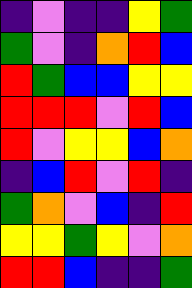[["indigo", "violet", "indigo", "indigo", "yellow", "green"], ["green", "violet", "indigo", "orange", "red", "blue"], ["red", "green", "blue", "blue", "yellow", "yellow"], ["red", "red", "red", "violet", "red", "blue"], ["red", "violet", "yellow", "yellow", "blue", "orange"], ["indigo", "blue", "red", "violet", "red", "indigo"], ["green", "orange", "violet", "blue", "indigo", "red"], ["yellow", "yellow", "green", "yellow", "violet", "orange"], ["red", "red", "blue", "indigo", "indigo", "green"]]